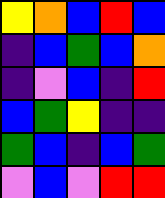[["yellow", "orange", "blue", "red", "blue"], ["indigo", "blue", "green", "blue", "orange"], ["indigo", "violet", "blue", "indigo", "red"], ["blue", "green", "yellow", "indigo", "indigo"], ["green", "blue", "indigo", "blue", "green"], ["violet", "blue", "violet", "red", "red"]]